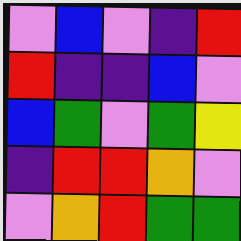[["violet", "blue", "violet", "indigo", "red"], ["red", "indigo", "indigo", "blue", "violet"], ["blue", "green", "violet", "green", "yellow"], ["indigo", "red", "red", "orange", "violet"], ["violet", "orange", "red", "green", "green"]]